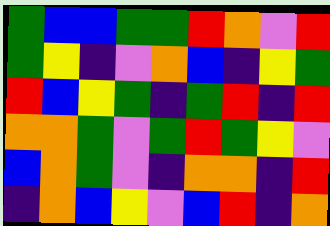[["green", "blue", "blue", "green", "green", "red", "orange", "violet", "red"], ["green", "yellow", "indigo", "violet", "orange", "blue", "indigo", "yellow", "green"], ["red", "blue", "yellow", "green", "indigo", "green", "red", "indigo", "red"], ["orange", "orange", "green", "violet", "green", "red", "green", "yellow", "violet"], ["blue", "orange", "green", "violet", "indigo", "orange", "orange", "indigo", "red"], ["indigo", "orange", "blue", "yellow", "violet", "blue", "red", "indigo", "orange"]]